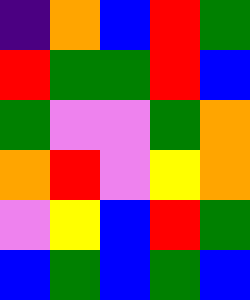[["indigo", "orange", "blue", "red", "green"], ["red", "green", "green", "red", "blue"], ["green", "violet", "violet", "green", "orange"], ["orange", "red", "violet", "yellow", "orange"], ["violet", "yellow", "blue", "red", "green"], ["blue", "green", "blue", "green", "blue"]]